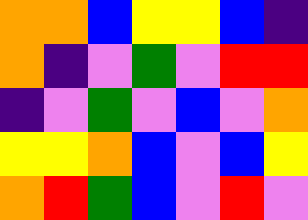[["orange", "orange", "blue", "yellow", "yellow", "blue", "indigo"], ["orange", "indigo", "violet", "green", "violet", "red", "red"], ["indigo", "violet", "green", "violet", "blue", "violet", "orange"], ["yellow", "yellow", "orange", "blue", "violet", "blue", "yellow"], ["orange", "red", "green", "blue", "violet", "red", "violet"]]